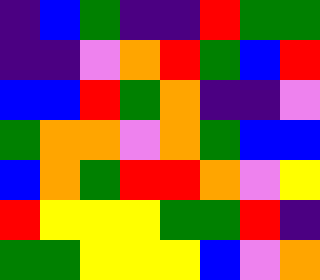[["indigo", "blue", "green", "indigo", "indigo", "red", "green", "green"], ["indigo", "indigo", "violet", "orange", "red", "green", "blue", "red"], ["blue", "blue", "red", "green", "orange", "indigo", "indigo", "violet"], ["green", "orange", "orange", "violet", "orange", "green", "blue", "blue"], ["blue", "orange", "green", "red", "red", "orange", "violet", "yellow"], ["red", "yellow", "yellow", "yellow", "green", "green", "red", "indigo"], ["green", "green", "yellow", "yellow", "yellow", "blue", "violet", "orange"]]